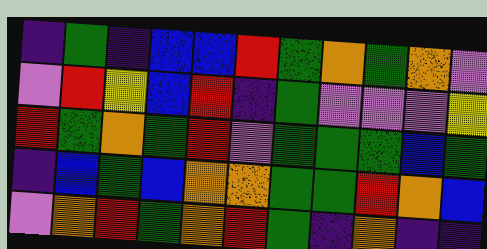[["indigo", "green", "indigo", "blue", "blue", "red", "green", "orange", "green", "orange", "violet"], ["violet", "red", "yellow", "blue", "red", "indigo", "green", "violet", "violet", "violet", "yellow"], ["red", "green", "orange", "green", "red", "violet", "green", "green", "green", "blue", "green"], ["indigo", "blue", "green", "blue", "orange", "orange", "green", "green", "red", "orange", "blue"], ["violet", "orange", "red", "green", "orange", "red", "green", "indigo", "orange", "indigo", "indigo"]]